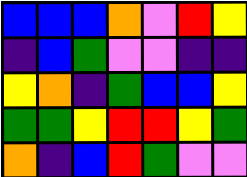[["blue", "blue", "blue", "orange", "violet", "red", "yellow"], ["indigo", "blue", "green", "violet", "violet", "indigo", "indigo"], ["yellow", "orange", "indigo", "green", "blue", "blue", "yellow"], ["green", "green", "yellow", "red", "red", "yellow", "green"], ["orange", "indigo", "blue", "red", "green", "violet", "violet"]]